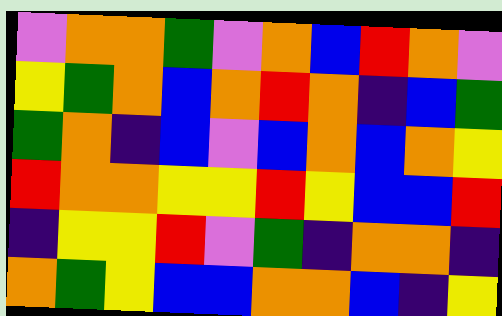[["violet", "orange", "orange", "green", "violet", "orange", "blue", "red", "orange", "violet"], ["yellow", "green", "orange", "blue", "orange", "red", "orange", "indigo", "blue", "green"], ["green", "orange", "indigo", "blue", "violet", "blue", "orange", "blue", "orange", "yellow"], ["red", "orange", "orange", "yellow", "yellow", "red", "yellow", "blue", "blue", "red"], ["indigo", "yellow", "yellow", "red", "violet", "green", "indigo", "orange", "orange", "indigo"], ["orange", "green", "yellow", "blue", "blue", "orange", "orange", "blue", "indigo", "yellow"]]